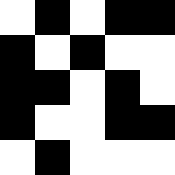[["white", "black", "white", "black", "black"], ["black", "white", "black", "white", "white"], ["black", "black", "white", "black", "white"], ["black", "white", "white", "black", "black"], ["white", "black", "white", "white", "white"]]